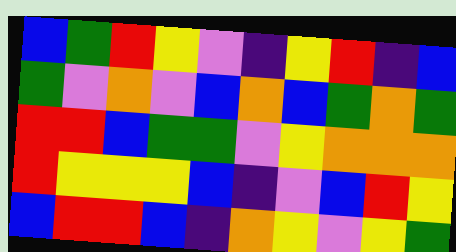[["blue", "green", "red", "yellow", "violet", "indigo", "yellow", "red", "indigo", "blue"], ["green", "violet", "orange", "violet", "blue", "orange", "blue", "green", "orange", "green"], ["red", "red", "blue", "green", "green", "violet", "yellow", "orange", "orange", "orange"], ["red", "yellow", "yellow", "yellow", "blue", "indigo", "violet", "blue", "red", "yellow"], ["blue", "red", "red", "blue", "indigo", "orange", "yellow", "violet", "yellow", "green"]]